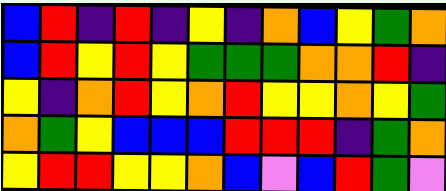[["blue", "red", "indigo", "red", "indigo", "yellow", "indigo", "orange", "blue", "yellow", "green", "orange"], ["blue", "red", "yellow", "red", "yellow", "green", "green", "green", "orange", "orange", "red", "indigo"], ["yellow", "indigo", "orange", "red", "yellow", "orange", "red", "yellow", "yellow", "orange", "yellow", "green"], ["orange", "green", "yellow", "blue", "blue", "blue", "red", "red", "red", "indigo", "green", "orange"], ["yellow", "red", "red", "yellow", "yellow", "orange", "blue", "violet", "blue", "red", "green", "violet"]]